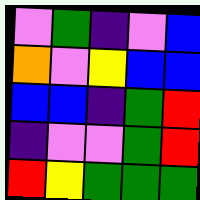[["violet", "green", "indigo", "violet", "blue"], ["orange", "violet", "yellow", "blue", "blue"], ["blue", "blue", "indigo", "green", "red"], ["indigo", "violet", "violet", "green", "red"], ["red", "yellow", "green", "green", "green"]]